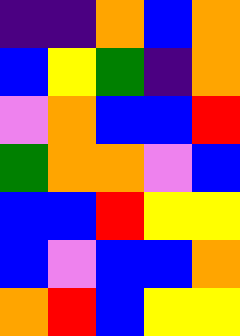[["indigo", "indigo", "orange", "blue", "orange"], ["blue", "yellow", "green", "indigo", "orange"], ["violet", "orange", "blue", "blue", "red"], ["green", "orange", "orange", "violet", "blue"], ["blue", "blue", "red", "yellow", "yellow"], ["blue", "violet", "blue", "blue", "orange"], ["orange", "red", "blue", "yellow", "yellow"]]